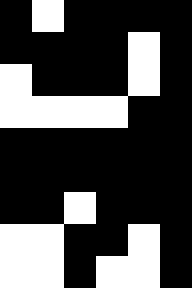[["black", "white", "black", "black", "black", "black"], ["black", "black", "black", "black", "white", "black"], ["white", "black", "black", "black", "white", "black"], ["white", "white", "white", "white", "black", "black"], ["black", "black", "black", "black", "black", "black"], ["black", "black", "black", "black", "black", "black"], ["black", "black", "white", "black", "black", "black"], ["white", "white", "black", "black", "white", "black"], ["white", "white", "black", "white", "white", "black"]]